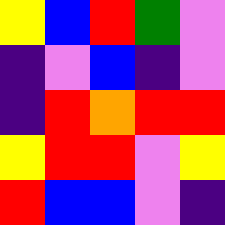[["yellow", "blue", "red", "green", "violet"], ["indigo", "violet", "blue", "indigo", "violet"], ["indigo", "red", "orange", "red", "red"], ["yellow", "red", "red", "violet", "yellow"], ["red", "blue", "blue", "violet", "indigo"]]